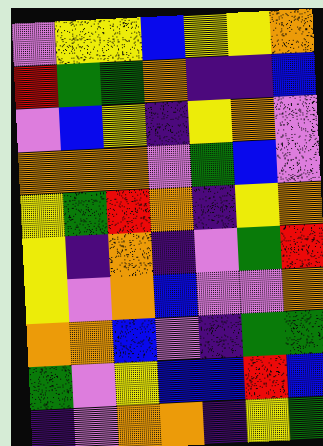[["violet", "yellow", "yellow", "blue", "yellow", "yellow", "orange"], ["red", "green", "green", "orange", "indigo", "indigo", "blue"], ["violet", "blue", "yellow", "indigo", "yellow", "orange", "violet"], ["orange", "orange", "orange", "violet", "green", "blue", "violet"], ["yellow", "green", "red", "orange", "indigo", "yellow", "orange"], ["yellow", "indigo", "orange", "indigo", "violet", "green", "red"], ["yellow", "violet", "orange", "blue", "violet", "violet", "orange"], ["orange", "orange", "blue", "violet", "indigo", "green", "green"], ["green", "violet", "yellow", "blue", "blue", "red", "blue"], ["indigo", "violet", "orange", "orange", "indigo", "yellow", "green"]]